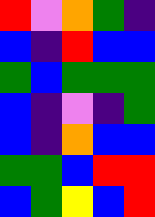[["red", "violet", "orange", "green", "indigo"], ["blue", "indigo", "red", "blue", "blue"], ["green", "blue", "green", "green", "green"], ["blue", "indigo", "violet", "indigo", "green"], ["blue", "indigo", "orange", "blue", "blue"], ["green", "green", "blue", "red", "red"], ["blue", "green", "yellow", "blue", "red"]]